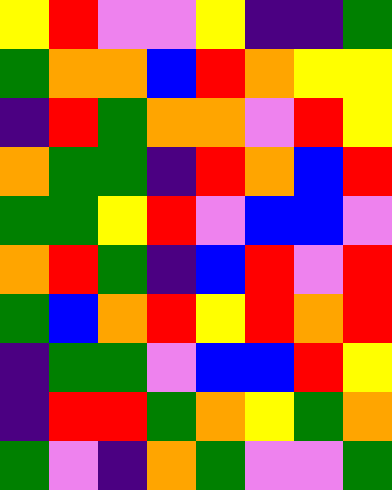[["yellow", "red", "violet", "violet", "yellow", "indigo", "indigo", "green"], ["green", "orange", "orange", "blue", "red", "orange", "yellow", "yellow"], ["indigo", "red", "green", "orange", "orange", "violet", "red", "yellow"], ["orange", "green", "green", "indigo", "red", "orange", "blue", "red"], ["green", "green", "yellow", "red", "violet", "blue", "blue", "violet"], ["orange", "red", "green", "indigo", "blue", "red", "violet", "red"], ["green", "blue", "orange", "red", "yellow", "red", "orange", "red"], ["indigo", "green", "green", "violet", "blue", "blue", "red", "yellow"], ["indigo", "red", "red", "green", "orange", "yellow", "green", "orange"], ["green", "violet", "indigo", "orange", "green", "violet", "violet", "green"]]